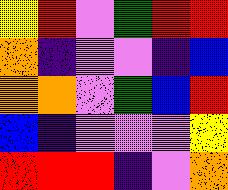[["yellow", "red", "violet", "green", "red", "red"], ["orange", "indigo", "violet", "violet", "indigo", "blue"], ["orange", "orange", "violet", "green", "blue", "red"], ["blue", "indigo", "violet", "violet", "violet", "yellow"], ["red", "red", "red", "indigo", "violet", "orange"]]